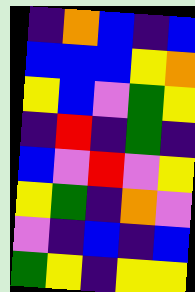[["indigo", "orange", "blue", "indigo", "blue"], ["blue", "blue", "blue", "yellow", "orange"], ["yellow", "blue", "violet", "green", "yellow"], ["indigo", "red", "indigo", "green", "indigo"], ["blue", "violet", "red", "violet", "yellow"], ["yellow", "green", "indigo", "orange", "violet"], ["violet", "indigo", "blue", "indigo", "blue"], ["green", "yellow", "indigo", "yellow", "yellow"]]